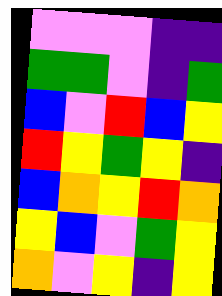[["violet", "violet", "violet", "indigo", "indigo"], ["green", "green", "violet", "indigo", "green"], ["blue", "violet", "red", "blue", "yellow"], ["red", "yellow", "green", "yellow", "indigo"], ["blue", "orange", "yellow", "red", "orange"], ["yellow", "blue", "violet", "green", "yellow"], ["orange", "violet", "yellow", "indigo", "yellow"]]